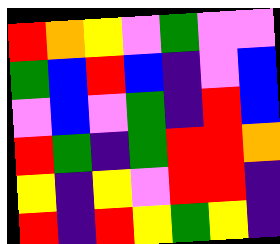[["red", "orange", "yellow", "violet", "green", "violet", "violet"], ["green", "blue", "red", "blue", "indigo", "violet", "blue"], ["violet", "blue", "violet", "green", "indigo", "red", "blue"], ["red", "green", "indigo", "green", "red", "red", "orange"], ["yellow", "indigo", "yellow", "violet", "red", "red", "indigo"], ["red", "indigo", "red", "yellow", "green", "yellow", "indigo"]]